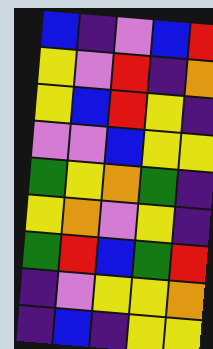[["blue", "indigo", "violet", "blue", "red"], ["yellow", "violet", "red", "indigo", "orange"], ["yellow", "blue", "red", "yellow", "indigo"], ["violet", "violet", "blue", "yellow", "yellow"], ["green", "yellow", "orange", "green", "indigo"], ["yellow", "orange", "violet", "yellow", "indigo"], ["green", "red", "blue", "green", "red"], ["indigo", "violet", "yellow", "yellow", "orange"], ["indigo", "blue", "indigo", "yellow", "yellow"]]